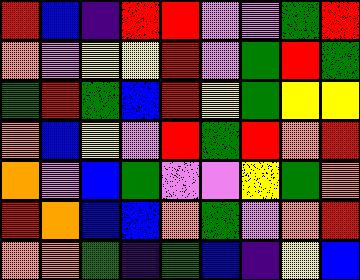[["red", "blue", "indigo", "red", "red", "violet", "violet", "green", "red"], ["orange", "violet", "yellow", "yellow", "red", "violet", "green", "red", "green"], ["green", "red", "green", "blue", "red", "yellow", "green", "yellow", "yellow"], ["orange", "blue", "yellow", "violet", "red", "green", "red", "orange", "red"], ["orange", "violet", "blue", "green", "violet", "violet", "yellow", "green", "orange"], ["red", "orange", "blue", "blue", "orange", "green", "violet", "orange", "red"], ["orange", "orange", "green", "indigo", "green", "blue", "indigo", "yellow", "blue"]]